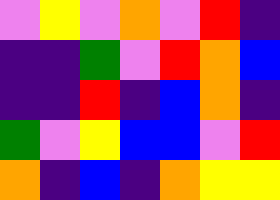[["violet", "yellow", "violet", "orange", "violet", "red", "indigo"], ["indigo", "indigo", "green", "violet", "red", "orange", "blue"], ["indigo", "indigo", "red", "indigo", "blue", "orange", "indigo"], ["green", "violet", "yellow", "blue", "blue", "violet", "red"], ["orange", "indigo", "blue", "indigo", "orange", "yellow", "yellow"]]